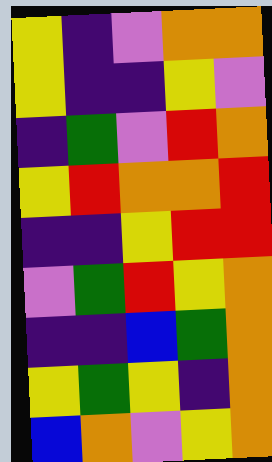[["yellow", "indigo", "violet", "orange", "orange"], ["yellow", "indigo", "indigo", "yellow", "violet"], ["indigo", "green", "violet", "red", "orange"], ["yellow", "red", "orange", "orange", "red"], ["indigo", "indigo", "yellow", "red", "red"], ["violet", "green", "red", "yellow", "orange"], ["indigo", "indigo", "blue", "green", "orange"], ["yellow", "green", "yellow", "indigo", "orange"], ["blue", "orange", "violet", "yellow", "orange"]]